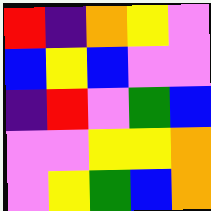[["red", "indigo", "orange", "yellow", "violet"], ["blue", "yellow", "blue", "violet", "violet"], ["indigo", "red", "violet", "green", "blue"], ["violet", "violet", "yellow", "yellow", "orange"], ["violet", "yellow", "green", "blue", "orange"]]